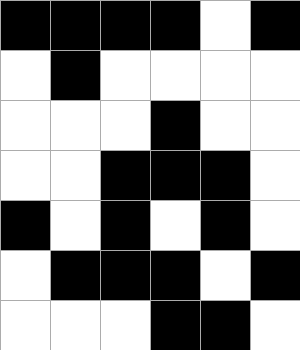[["black", "black", "black", "black", "white", "black"], ["white", "black", "white", "white", "white", "white"], ["white", "white", "white", "black", "white", "white"], ["white", "white", "black", "black", "black", "white"], ["black", "white", "black", "white", "black", "white"], ["white", "black", "black", "black", "white", "black"], ["white", "white", "white", "black", "black", "white"]]